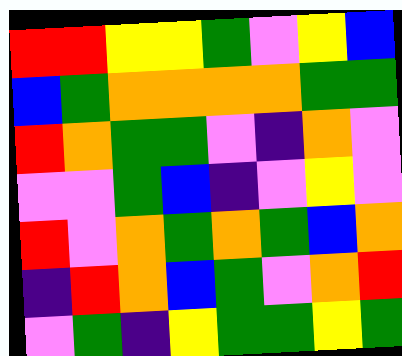[["red", "red", "yellow", "yellow", "green", "violet", "yellow", "blue"], ["blue", "green", "orange", "orange", "orange", "orange", "green", "green"], ["red", "orange", "green", "green", "violet", "indigo", "orange", "violet"], ["violet", "violet", "green", "blue", "indigo", "violet", "yellow", "violet"], ["red", "violet", "orange", "green", "orange", "green", "blue", "orange"], ["indigo", "red", "orange", "blue", "green", "violet", "orange", "red"], ["violet", "green", "indigo", "yellow", "green", "green", "yellow", "green"]]